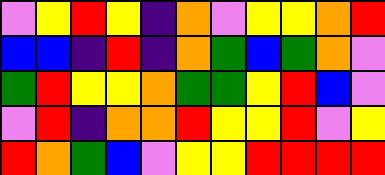[["violet", "yellow", "red", "yellow", "indigo", "orange", "violet", "yellow", "yellow", "orange", "red"], ["blue", "blue", "indigo", "red", "indigo", "orange", "green", "blue", "green", "orange", "violet"], ["green", "red", "yellow", "yellow", "orange", "green", "green", "yellow", "red", "blue", "violet"], ["violet", "red", "indigo", "orange", "orange", "red", "yellow", "yellow", "red", "violet", "yellow"], ["red", "orange", "green", "blue", "violet", "yellow", "yellow", "red", "red", "red", "red"]]